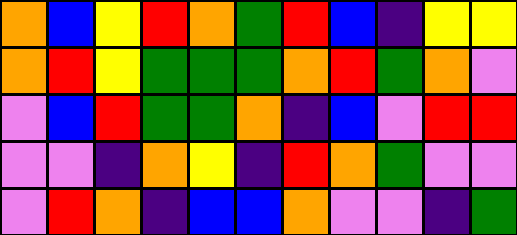[["orange", "blue", "yellow", "red", "orange", "green", "red", "blue", "indigo", "yellow", "yellow"], ["orange", "red", "yellow", "green", "green", "green", "orange", "red", "green", "orange", "violet"], ["violet", "blue", "red", "green", "green", "orange", "indigo", "blue", "violet", "red", "red"], ["violet", "violet", "indigo", "orange", "yellow", "indigo", "red", "orange", "green", "violet", "violet"], ["violet", "red", "orange", "indigo", "blue", "blue", "orange", "violet", "violet", "indigo", "green"]]